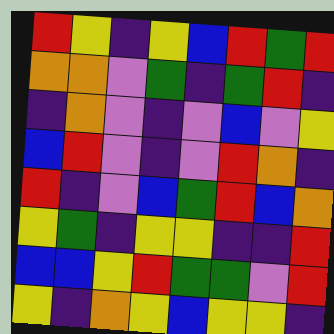[["red", "yellow", "indigo", "yellow", "blue", "red", "green", "red"], ["orange", "orange", "violet", "green", "indigo", "green", "red", "indigo"], ["indigo", "orange", "violet", "indigo", "violet", "blue", "violet", "yellow"], ["blue", "red", "violet", "indigo", "violet", "red", "orange", "indigo"], ["red", "indigo", "violet", "blue", "green", "red", "blue", "orange"], ["yellow", "green", "indigo", "yellow", "yellow", "indigo", "indigo", "red"], ["blue", "blue", "yellow", "red", "green", "green", "violet", "red"], ["yellow", "indigo", "orange", "yellow", "blue", "yellow", "yellow", "indigo"]]